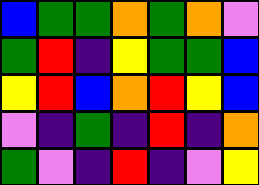[["blue", "green", "green", "orange", "green", "orange", "violet"], ["green", "red", "indigo", "yellow", "green", "green", "blue"], ["yellow", "red", "blue", "orange", "red", "yellow", "blue"], ["violet", "indigo", "green", "indigo", "red", "indigo", "orange"], ["green", "violet", "indigo", "red", "indigo", "violet", "yellow"]]